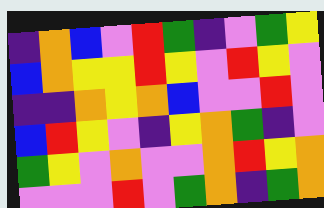[["indigo", "orange", "blue", "violet", "red", "green", "indigo", "violet", "green", "yellow"], ["blue", "orange", "yellow", "yellow", "red", "yellow", "violet", "red", "yellow", "violet"], ["indigo", "indigo", "orange", "yellow", "orange", "blue", "violet", "violet", "red", "violet"], ["blue", "red", "yellow", "violet", "indigo", "yellow", "orange", "green", "indigo", "violet"], ["green", "yellow", "violet", "orange", "violet", "violet", "orange", "red", "yellow", "orange"], ["violet", "violet", "violet", "red", "violet", "green", "orange", "indigo", "green", "orange"]]